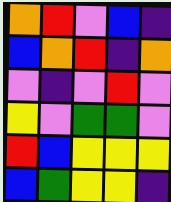[["orange", "red", "violet", "blue", "indigo"], ["blue", "orange", "red", "indigo", "orange"], ["violet", "indigo", "violet", "red", "violet"], ["yellow", "violet", "green", "green", "violet"], ["red", "blue", "yellow", "yellow", "yellow"], ["blue", "green", "yellow", "yellow", "indigo"]]